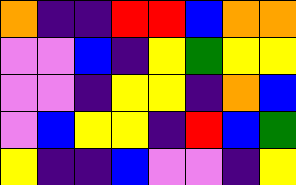[["orange", "indigo", "indigo", "red", "red", "blue", "orange", "orange"], ["violet", "violet", "blue", "indigo", "yellow", "green", "yellow", "yellow"], ["violet", "violet", "indigo", "yellow", "yellow", "indigo", "orange", "blue"], ["violet", "blue", "yellow", "yellow", "indigo", "red", "blue", "green"], ["yellow", "indigo", "indigo", "blue", "violet", "violet", "indigo", "yellow"]]